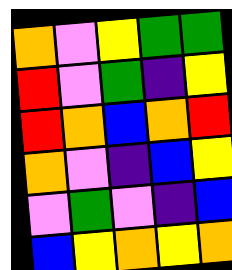[["orange", "violet", "yellow", "green", "green"], ["red", "violet", "green", "indigo", "yellow"], ["red", "orange", "blue", "orange", "red"], ["orange", "violet", "indigo", "blue", "yellow"], ["violet", "green", "violet", "indigo", "blue"], ["blue", "yellow", "orange", "yellow", "orange"]]